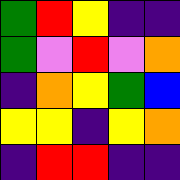[["green", "red", "yellow", "indigo", "indigo"], ["green", "violet", "red", "violet", "orange"], ["indigo", "orange", "yellow", "green", "blue"], ["yellow", "yellow", "indigo", "yellow", "orange"], ["indigo", "red", "red", "indigo", "indigo"]]